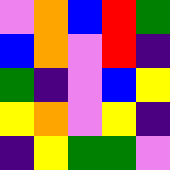[["violet", "orange", "blue", "red", "green"], ["blue", "orange", "violet", "red", "indigo"], ["green", "indigo", "violet", "blue", "yellow"], ["yellow", "orange", "violet", "yellow", "indigo"], ["indigo", "yellow", "green", "green", "violet"]]